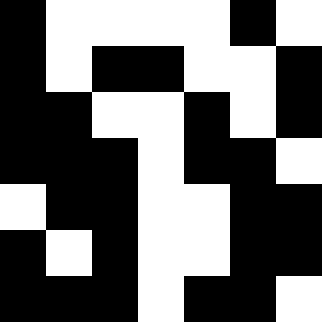[["black", "white", "white", "white", "white", "black", "white"], ["black", "white", "black", "black", "white", "white", "black"], ["black", "black", "white", "white", "black", "white", "black"], ["black", "black", "black", "white", "black", "black", "white"], ["white", "black", "black", "white", "white", "black", "black"], ["black", "white", "black", "white", "white", "black", "black"], ["black", "black", "black", "white", "black", "black", "white"]]